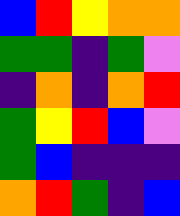[["blue", "red", "yellow", "orange", "orange"], ["green", "green", "indigo", "green", "violet"], ["indigo", "orange", "indigo", "orange", "red"], ["green", "yellow", "red", "blue", "violet"], ["green", "blue", "indigo", "indigo", "indigo"], ["orange", "red", "green", "indigo", "blue"]]